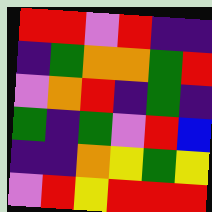[["red", "red", "violet", "red", "indigo", "indigo"], ["indigo", "green", "orange", "orange", "green", "red"], ["violet", "orange", "red", "indigo", "green", "indigo"], ["green", "indigo", "green", "violet", "red", "blue"], ["indigo", "indigo", "orange", "yellow", "green", "yellow"], ["violet", "red", "yellow", "red", "red", "red"]]